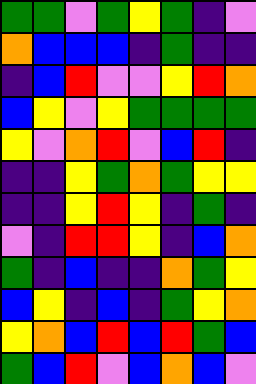[["green", "green", "violet", "green", "yellow", "green", "indigo", "violet"], ["orange", "blue", "blue", "blue", "indigo", "green", "indigo", "indigo"], ["indigo", "blue", "red", "violet", "violet", "yellow", "red", "orange"], ["blue", "yellow", "violet", "yellow", "green", "green", "green", "green"], ["yellow", "violet", "orange", "red", "violet", "blue", "red", "indigo"], ["indigo", "indigo", "yellow", "green", "orange", "green", "yellow", "yellow"], ["indigo", "indigo", "yellow", "red", "yellow", "indigo", "green", "indigo"], ["violet", "indigo", "red", "red", "yellow", "indigo", "blue", "orange"], ["green", "indigo", "blue", "indigo", "indigo", "orange", "green", "yellow"], ["blue", "yellow", "indigo", "blue", "indigo", "green", "yellow", "orange"], ["yellow", "orange", "blue", "red", "blue", "red", "green", "blue"], ["green", "blue", "red", "violet", "blue", "orange", "blue", "violet"]]